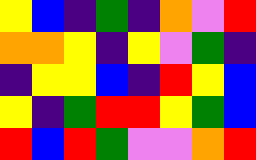[["yellow", "blue", "indigo", "green", "indigo", "orange", "violet", "red"], ["orange", "orange", "yellow", "indigo", "yellow", "violet", "green", "indigo"], ["indigo", "yellow", "yellow", "blue", "indigo", "red", "yellow", "blue"], ["yellow", "indigo", "green", "red", "red", "yellow", "green", "blue"], ["red", "blue", "red", "green", "violet", "violet", "orange", "red"]]